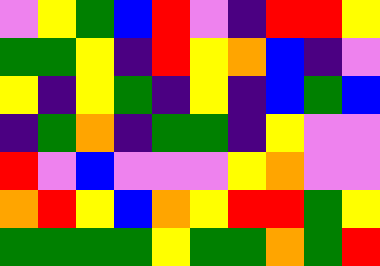[["violet", "yellow", "green", "blue", "red", "violet", "indigo", "red", "red", "yellow"], ["green", "green", "yellow", "indigo", "red", "yellow", "orange", "blue", "indigo", "violet"], ["yellow", "indigo", "yellow", "green", "indigo", "yellow", "indigo", "blue", "green", "blue"], ["indigo", "green", "orange", "indigo", "green", "green", "indigo", "yellow", "violet", "violet"], ["red", "violet", "blue", "violet", "violet", "violet", "yellow", "orange", "violet", "violet"], ["orange", "red", "yellow", "blue", "orange", "yellow", "red", "red", "green", "yellow"], ["green", "green", "green", "green", "yellow", "green", "green", "orange", "green", "red"]]